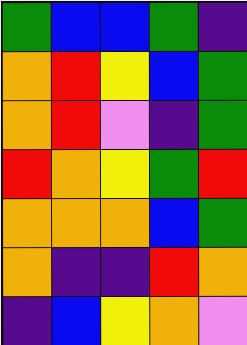[["green", "blue", "blue", "green", "indigo"], ["orange", "red", "yellow", "blue", "green"], ["orange", "red", "violet", "indigo", "green"], ["red", "orange", "yellow", "green", "red"], ["orange", "orange", "orange", "blue", "green"], ["orange", "indigo", "indigo", "red", "orange"], ["indigo", "blue", "yellow", "orange", "violet"]]